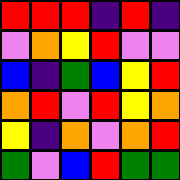[["red", "red", "red", "indigo", "red", "indigo"], ["violet", "orange", "yellow", "red", "violet", "violet"], ["blue", "indigo", "green", "blue", "yellow", "red"], ["orange", "red", "violet", "red", "yellow", "orange"], ["yellow", "indigo", "orange", "violet", "orange", "red"], ["green", "violet", "blue", "red", "green", "green"]]